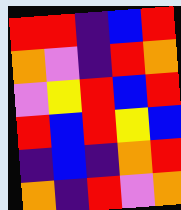[["red", "red", "indigo", "blue", "red"], ["orange", "violet", "indigo", "red", "orange"], ["violet", "yellow", "red", "blue", "red"], ["red", "blue", "red", "yellow", "blue"], ["indigo", "blue", "indigo", "orange", "red"], ["orange", "indigo", "red", "violet", "orange"]]